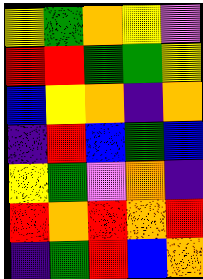[["yellow", "green", "orange", "yellow", "violet"], ["red", "red", "green", "green", "yellow"], ["blue", "yellow", "orange", "indigo", "orange"], ["indigo", "red", "blue", "green", "blue"], ["yellow", "green", "violet", "orange", "indigo"], ["red", "orange", "red", "orange", "red"], ["indigo", "green", "red", "blue", "orange"]]